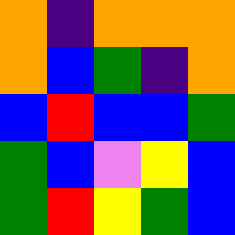[["orange", "indigo", "orange", "orange", "orange"], ["orange", "blue", "green", "indigo", "orange"], ["blue", "red", "blue", "blue", "green"], ["green", "blue", "violet", "yellow", "blue"], ["green", "red", "yellow", "green", "blue"]]